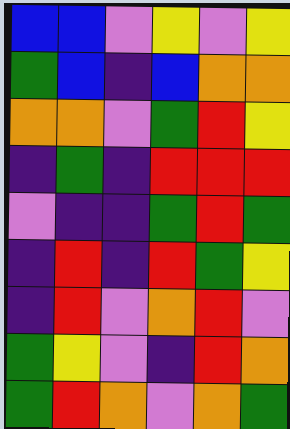[["blue", "blue", "violet", "yellow", "violet", "yellow"], ["green", "blue", "indigo", "blue", "orange", "orange"], ["orange", "orange", "violet", "green", "red", "yellow"], ["indigo", "green", "indigo", "red", "red", "red"], ["violet", "indigo", "indigo", "green", "red", "green"], ["indigo", "red", "indigo", "red", "green", "yellow"], ["indigo", "red", "violet", "orange", "red", "violet"], ["green", "yellow", "violet", "indigo", "red", "orange"], ["green", "red", "orange", "violet", "orange", "green"]]